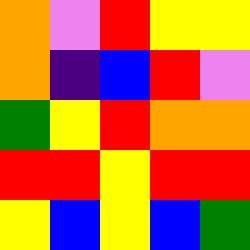[["orange", "violet", "red", "yellow", "yellow"], ["orange", "indigo", "blue", "red", "violet"], ["green", "yellow", "red", "orange", "orange"], ["red", "red", "yellow", "red", "red"], ["yellow", "blue", "yellow", "blue", "green"]]